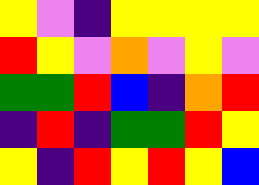[["yellow", "violet", "indigo", "yellow", "yellow", "yellow", "yellow"], ["red", "yellow", "violet", "orange", "violet", "yellow", "violet"], ["green", "green", "red", "blue", "indigo", "orange", "red"], ["indigo", "red", "indigo", "green", "green", "red", "yellow"], ["yellow", "indigo", "red", "yellow", "red", "yellow", "blue"]]